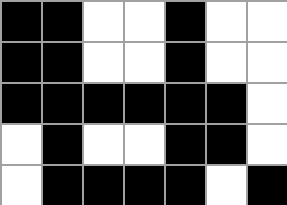[["black", "black", "white", "white", "black", "white", "white"], ["black", "black", "white", "white", "black", "white", "white"], ["black", "black", "black", "black", "black", "black", "white"], ["white", "black", "white", "white", "black", "black", "white"], ["white", "black", "black", "black", "black", "white", "black"]]